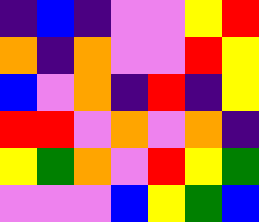[["indigo", "blue", "indigo", "violet", "violet", "yellow", "red"], ["orange", "indigo", "orange", "violet", "violet", "red", "yellow"], ["blue", "violet", "orange", "indigo", "red", "indigo", "yellow"], ["red", "red", "violet", "orange", "violet", "orange", "indigo"], ["yellow", "green", "orange", "violet", "red", "yellow", "green"], ["violet", "violet", "violet", "blue", "yellow", "green", "blue"]]